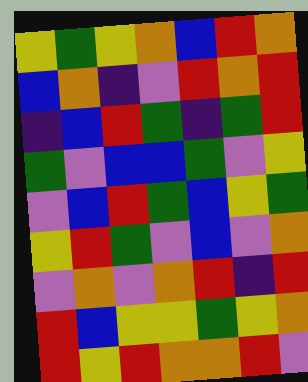[["yellow", "green", "yellow", "orange", "blue", "red", "orange"], ["blue", "orange", "indigo", "violet", "red", "orange", "red"], ["indigo", "blue", "red", "green", "indigo", "green", "red"], ["green", "violet", "blue", "blue", "green", "violet", "yellow"], ["violet", "blue", "red", "green", "blue", "yellow", "green"], ["yellow", "red", "green", "violet", "blue", "violet", "orange"], ["violet", "orange", "violet", "orange", "red", "indigo", "red"], ["red", "blue", "yellow", "yellow", "green", "yellow", "orange"], ["red", "yellow", "red", "orange", "orange", "red", "violet"]]